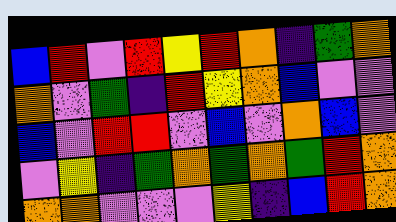[["blue", "red", "violet", "red", "yellow", "red", "orange", "indigo", "green", "orange"], ["orange", "violet", "green", "indigo", "red", "yellow", "orange", "blue", "violet", "violet"], ["blue", "violet", "red", "red", "violet", "blue", "violet", "orange", "blue", "violet"], ["violet", "yellow", "indigo", "green", "orange", "green", "orange", "green", "red", "orange"], ["orange", "orange", "violet", "violet", "violet", "yellow", "indigo", "blue", "red", "orange"]]